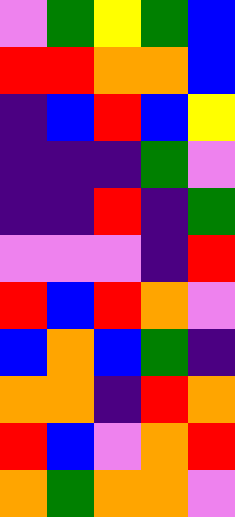[["violet", "green", "yellow", "green", "blue"], ["red", "red", "orange", "orange", "blue"], ["indigo", "blue", "red", "blue", "yellow"], ["indigo", "indigo", "indigo", "green", "violet"], ["indigo", "indigo", "red", "indigo", "green"], ["violet", "violet", "violet", "indigo", "red"], ["red", "blue", "red", "orange", "violet"], ["blue", "orange", "blue", "green", "indigo"], ["orange", "orange", "indigo", "red", "orange"], ["red", "blue", "violet", "orange", "red"], ["orange", "green", "orange", "orange", "violet"]]